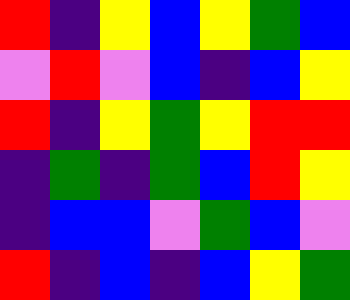[["red", "indigo", "yellow", "blue", "yellow", "green", "blue"], ["violet", "red", "violet", "blue", "indigo", "blue", "yellow"], ["red", "indigo", "yellow", "green", "yellow", "red", "red"], ["indigo", "green", "indigo", "green", "blue", "red", "yellow"], ["indigo", "blue", "blue", "violet", "green", "blue", "violet"], ["red", "indigo", "blue", "indigo", "blue", "yellow", "green"]]